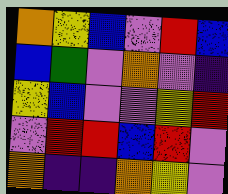[["orange", "yellow", "blue", "violet", "red", "blue"], ["blue", "green", "violet", "orange", "violet", "indigo"], ["yellow", "blue", "violet", "violet", "yellow", "red"], ["violet", "red", "red", "blue", "red", "violet"], ["orange", "indigo", "indigo", "orange", "yellow", "violet"]]